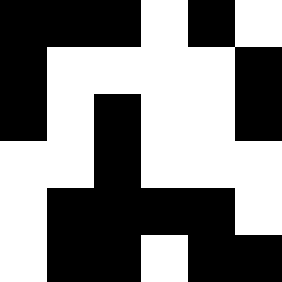[["black", "black", "black", "white", "black", "white"], ["black", "white", "white", "white", "white", "black"], ["black", "white", "black", "white", "white", "black"], ["white", "white", "black", "white", "white", "white"], ["white", "black", "black", "black", "black", "white"], ["white", "black", "black", "white", "black", "black"]]